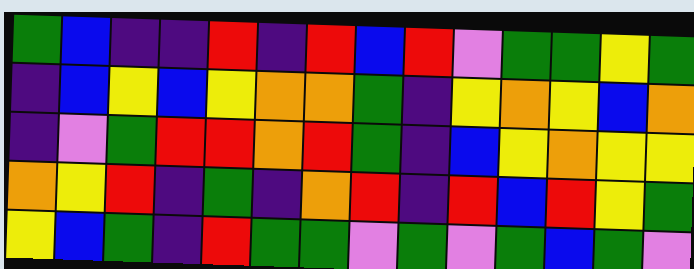[["green", "blue", "indigo", "indigo", "red", "indigo", "red", "blue", "red", "violet", "green", "green", "yellow", "green"], ["indigo", "blue", "yellow", "blue", "yellow", "orange", "orange", "green", "indigo", "yellow", "orange", "yellow", "blue", "orange"], ["indigo", "violet", "green", "red", "red", "orange", "red", "green", "indigo", "blue", "yellow", "orange", "yellow", "yellow"], ["orange", "yellow", "red", "indigo", "green", "indigo", "orange", "red", "indigo", "red", "blue", "red", "yellow", "green"], ["yellow", "blue", "green", "indigo", "red", "green", "green", "violet", "green", "violet", "green", "blue", "green", "violet"]]